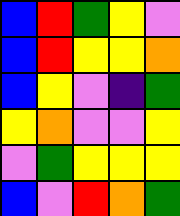[["blue", "red", "green", "yellow", "violet"], ["blue", "red", "yellow", "yellow", "orange"], ["blue", "yellow", "violet", "indigo", "green"], ["yellow", "orange", "violet", "violet", "yellow"], ["violet", "green", "yellow", "yellow", "yellow"], ["blue", "violet", "red", "orange", "green"]]